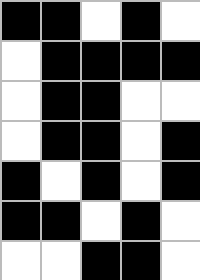[["black", "black", "white", "black", "white"], ["white", "black", "black", "black", "black"], ["white", "black", "black", "white", "white"], ["white", "black", "black", "white", "black"], ["black", "white", "black", "white", "black"], ["black", "black", "white", "black", "white"], ["white", "white", "black", "black", "white"]]